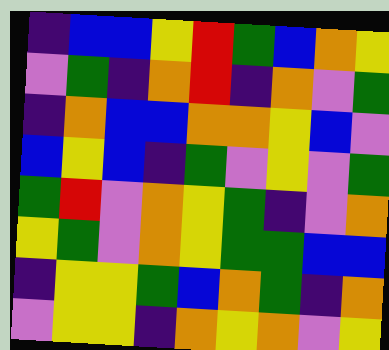[["indigo", "blue", "blue", "yellow", "red", "green", "blue", "orange", "yellow"], ["violet", "green", "indigo", "orange", "red", "indigo", "orange", "violet", "green"], ["indigo", "orange", "blue", "blue", "orange", "orange", "yellow", "blue", "violet"], ["blue", "yellow", "blue", "indigo", "green", "violet", "yellow", "violet", "green"], ["green", "red", "violet", "orange", "yellow", "green", "indigo", "violet", "orange"], ["yellow", "green", "violet", "orange", "yellow", "green", "green", "blue", "blue"], ["indigo", "yellow", "yellow", "green", "blue", "orange", "green", "indigo", "orange"], ["violet", "yellow", "yellow", "indigo", "orange", "yellow", "orange", "violet", "yellow"]]